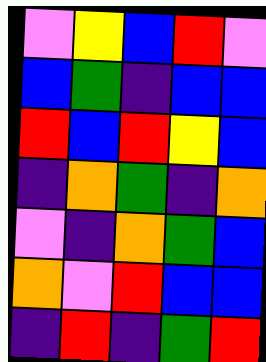[["violet", "yellow", "blue", "red", "violet"], ["blue", "green", "indigo", "blue", "blue"], ["red", "blue", "red", "yellow", "blue"], ["indigo", "orange", "green", "indigo", "orange"], ["violet", "indigo", "orange", "green", "blue"], ["orange", "violet", "red", "blue", "blue"], ["indigo", "red", "indigo", "green", "red"]]